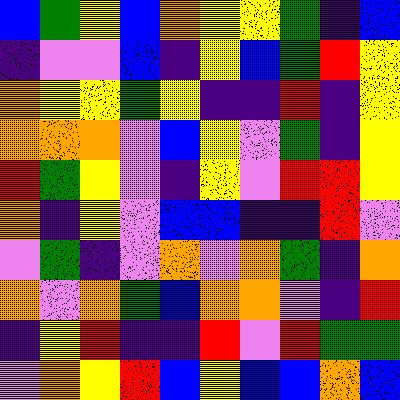[["blue", "green", "yellow", "blue", "orange", "yellow", "yellow", "green", "indigo", "blue"], ["indigo", "violet", "violet", "blue", "indigo", "yellow", "blue", "green", "red", "yellow"], ["orange", "yellow", "yellow", "green", "yellow", "indigo", "indigo", "red", "indigo", "yellow"], ["orange", "orange", "orange", "violet", "blue", "yellow", "violet", "green", "indigo", "yellow"], ["red", "green", "yellow", "violet", "indigo", "yellow", "violet", "red", "red", "yellow"], ["orange", "indigo", "yellow", "violet", "blue", "blue", "indigo", "indigo", "red", "violet"], ["violet", "green", "indigo", "violet", "orange", "violet", "orange", "green", "indigo", "orange"], ["orange", "violet", "orange", "green", "blue", "orange", "orange", "violet", "indigo", "red"], ["indigo", "yellow", "red", "indigo", "indigo", "red", "violet", "red", "green", "green"], ["violet", "orange", "yellow", "red", "blue", "yellow", "blue", "blue", "orange", "blue"]]